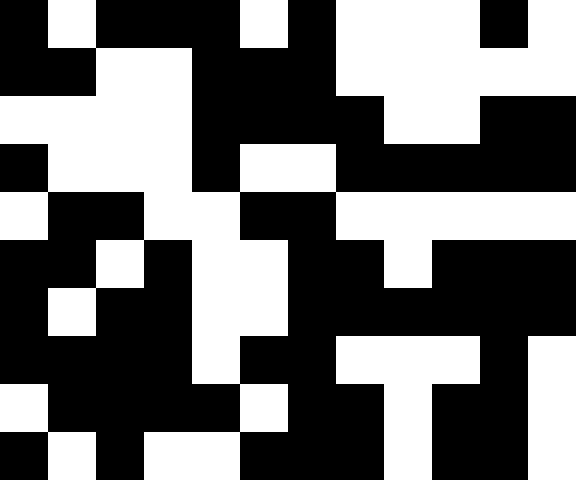[["black", "white", "black", "black", "black", "white", "black", "white", "white", "white", "black", "white"], ["black", "black", "white", "white", "black", "black", "black", "white", "white", "white", "white", "white"], ["white", "white", "white", "white", "black", "black", "black", "black", "white", "white", "black", "black"], ["black", "white", "white", "white", "black", "white", "white", "black", "black", "black", "black", "black"], ["white", "black", "black", "white", "white", "black", "black", "white", "white", "white", "white", "white"], ["black", "black", "white", "black", "white", "white", "black", "black", "white", "black", "black", "black"], ["black", "white", "black", "black", "white", "white", "black", "black", "black", "black", "black", "black"], ["black", "black", "black", "black", "white", "black", "black", "white", "white", "white", "black", "white"], ["white", "black", "black", "black", "black", "white", "black", "black", "white", "black", "black", "white"], ["black", "white", "black", "white", "white", "black", "black", "black", "white", "black", "black", "white"]]